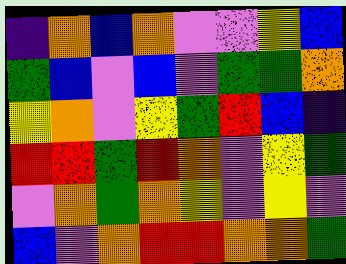[["indigo", "orange", "blue", "orange", "violet", "violet", "yellow", "blue"], ["green", "blue", "violet", "blue", "violet", "green", "green", "orange"], ["yellow", "orange", "violet", "yellow", "green", "red", "blue", "indigo"], ["red", "red", "green", "red", "orange", "violet", "yellow", "green"], ["violet", "orange", "green", "orange", "yellow", "violet", "yellow", "violet"], ["blue", "violet", "orange", "red", "red", "orange", "orange", "green"]]